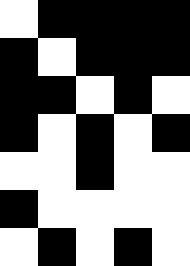[["white", "black", "black", "black", "black"], ["black", "white", "black", "black", "black"], ["black", "black", "white", "black", "white"], ["black", "white", "black", "white", "black"], ["white", "white", "black", "white", "white"], ["black", "white", "white", "white", "white"], ["white", "black", "white", "black", "white"]]